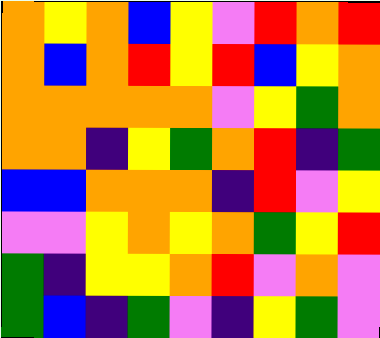[["orange", "yellow", "orange", "blue", "yellow", "violet", "red", "orange", "red"], ["orange", "blue", "orange", "red", "yellow", "red", "blue", "yellow", "orange"], ["orange", "orange", "orange", "orange", "orange", "violet", "yellow", "green", "orange"], ["orange", "orange", "indigo", "yellow", "green", "orange", "red", "indigo", "green"], ["blue", "blue", "orange", "orange", "orange", "indigo", "red", "violet", "yellow"], ["violet", "violet", "yellow", "orange", "yellow", "orange", "green", "yellow", "red"], ["green", "indigo", "yellow", "yellow", "orange", "red", "violet", "orange", "violet"], ["green", "blue", "indigo", "green", "violet", "indigo", "yellow", "green", "violet"]]